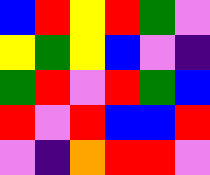[["blue", "red", "yellow", "red", "green", "violet"], ["yellow", "green", "yellow", "blue", "violet", "indigo"], ["green", "red", "violet", "red", "green", "blue"], ["red", "violet", "red", "blue", "blue", "red"], ["violet", "indigo", "orange", "red", "red", "violet"]]